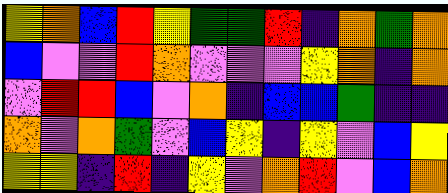[["yellow", "orange", "blue", "red", "yellow", "green", "green", "red", "indigo", "orange", "green", "orange"], ["blue", "violet", "violet", "red", "orange", "violet", "violet", "violet", "yellow", "orange", "indigo", "orange"], ["violet", "red", "red", "blue", "violet", "orange", "indigo", "blue", "blue", "green", "indigo", "indigo"], ["orange", "violet", "orange", "green", "violet", "blue", "yellow", "indigo", "yellow", "violet", "blue", "yellow"], ["yellow", "yellow", "indigo", "red", "indigo", "yellow", "violet", "orange", "red", "violet", "blue", "orange"]]